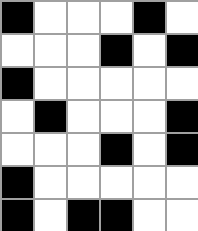[["black", "white", "white", "white", "black", "white"], ["white", "white", "white", "black", "white", "black"], ["black", "white", "white", "white", "white", "white"], ["white", "black", "white", "white", "white", "black"], ["white", "white", "white", "black", "white", "black"], ["black", "white", "white", "white", "white", "white"], ["black", "white", "black", "black", "white", "white"]]